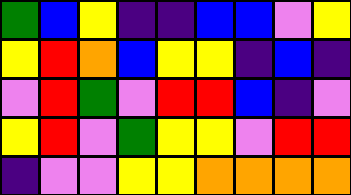[["green", "blue", "yellow", "indigo", "indigo", "blue", "blue", "violet", "yellow"], ["yellow", "red", "orange", "blue", "yellow", "yellow", "indigo", "blue", "indigo"], ["violet", "red", "green", "violet", "red", "red", "blue", "indigo", "violet"], ["yellow", "red", "violet", "green", "yellow", "yellow", "violet", "red", "red"], ["indigo", "violet", "violet", "yellow", "yellow", "orange", "orange", "orange", "orange"]]